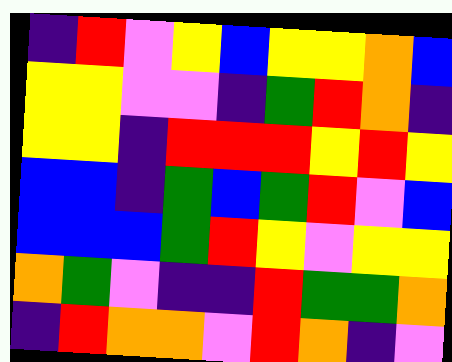[["indigo", "red", "violet", "yellow", "blue", "yellow", "yellow", "orange", "blue"], ["yellow", "yellow", "violet", "violet", "indigo", "green", "red", "orange", "indigo"], ["yellow", "yellow", "indigo", "red", "red", "red", "yellow", "red", "yellow"], ["blue", "blue", "indigo", "green", "blue", "green", "red", "violet", "blue"], ["blue", "blue", "blue", "green", "red", "yellow", "violet", "yellow", "yellow"], ["orange", "green", "violet", "indigo", "indigo", "red", "green", "green", "orange"], ["indigo", "red", "orange", "orange", "violet", "red", "orange", "indigo", "violet"]]